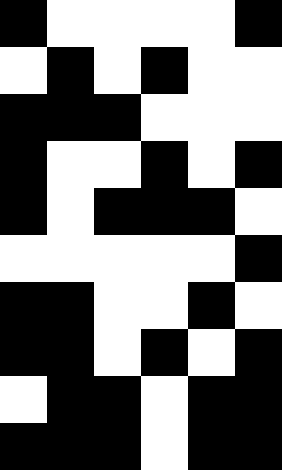[["black", "white", "white", "white", "white", "black"], ["white", "black", "white", "black", "white", "white"], ["black", "black", "black", "white", "white", "white"], ["black", "white", "white", "black", "white", "black"], ["black", "white", "black", "black", "black", "white"], ["white", "white", "white", "white", "white", "black"], ["black", "black", "white", "white", "black", "white"], ["black", "black", "white", "black", "white", "black"], ["white", "black", "black", "white", "black", "black"], ["black", "black", "black", "white", "black", "black"]]